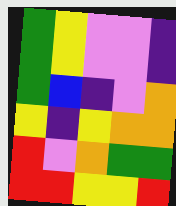[["green", "yellow", "violet", "violet", "indigo"], ["green", "yellow", "violet", "violet", "indigo"], ["green", "blue", "indigo", "violet", "orange"], ["yellow", "indigo", "yellow", "orange", "orange"], ["red", "violet", "orange", "green", "green"], ["red", "red", "yellow", "yellow", "red"]]